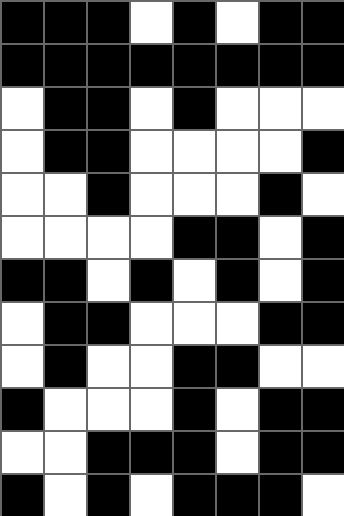[["black", "black", "black", "white", "black", "white", "black", "black"], ["black", "black", "black", "black", "black", "black", "black", "black"], ["white", "black", "black", "white", "black", "white", "white", "white"], ["white", "black", "black", "white", "white", "white", "white", "black"], ["white", "white", "black", "white", "white", "white", "black", "white"], ["white", "white", "white", "white", "black", "black", "white", "black"], ["black", "black", "white", "black", "white", "black", "white", "black"], ["white", "black", "black", "white", "white", "white", "black", "black"], ["white", "black", "white", "white", "black", "black", "white", "white"], ["black", "white", "white", "white", "black", "white", "black", "black"], ["white", "white", "black", "black", "black", "white", "black", "black"], ["black", "white", "black", "white", "black", "black", "black", "white"]]